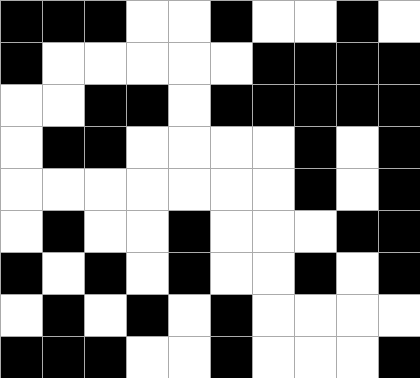[["black", "black", "black", "white", "white", "black", "white", "white", "black", "white"], ["black", "white", "white", "white", "white", "white", "black", "black", "black", "black"], ["white", "white", "black", "black", "white", "black", "black", "black", "black", "black"], ["white", "black", "black", "white", "white", "white", "white", "black", "white", "black"], ["white", "white", "white", "white", "white", "white", "white", "black", "white", "black"], ["white", "black", "white", "white", "black", "white", "white", "white", "black", "black"], ["black", "white", "black", "white", "black", "white", "white", "black", "white", "black"], ["white", "black", "white", "black", "white", "black", "white", "white", "white", "white"], ["black", "black", "black", "white", "white", "black", "white", "white", "white", "black"]]